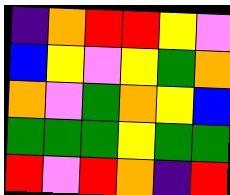[["indigo", "orange", "red", "red", "yellow", "violet"], ["blue", "yellow", "violet", "yellow", "green", "orange"], ["orange", "violet", "green", "orange", "yellow", "blue"], ["green", "green", "green", "yellow", "green", "green"], ["red", "violet", "red", "orange", "indigo", "red"]]